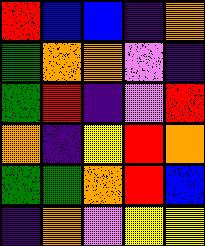[["red", "blue", "blue", "indigo", "orange"], ["green", "orange", "orange", "violet", "indigo"], ["green", "red", "indigo", "violet", "red"], ["orange", "indigo", "yellow", "red", "orange"], ["green", "green", "orange", "red", "blue"], ["indigo", "orange", "violet", "yellow", "yellow"]]